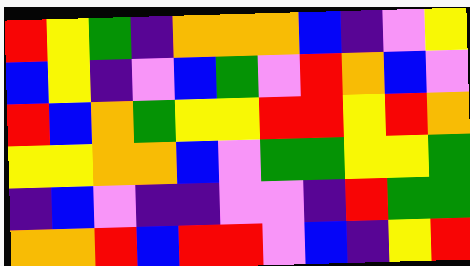[["red", "yellow", "green", "indigo", "orange", "orange", "orange", "blue", "indigo", "violet", "yellow"], ["blue", "yellow", "indigo", "violet", "blue", "green", "violet", "red", "orange", "blue", "violet"], ["red", "blue", "orange", "green", "yellow", "yellow", "red", "red", "yellow", "red", "orange"], ["yellow", "yellow", "orange", "orange", "blue", "violet", "green", "green", "yellow", "yellow", "green"], ["indigo", "blue", "violet", "indigo", "indigo", "violet", "violet", "indigo", "red", "green", "green"], ["orange", "orange", "red", "blue", "red", "red", "violet", "blue", "indigo", "yellow", "red"]]